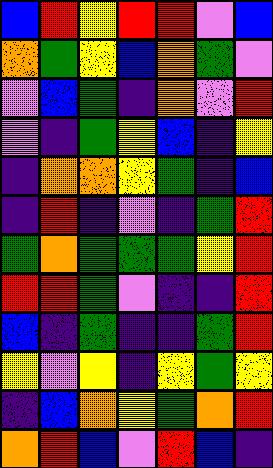[["blue", "red", "yellow", "red", "red", "violet", "blue"], ["orange", "green", "yellow", "blue", "orange", "green", "violet"], ["violet", "blue", "green", "indigo", "orange", "violet", "red"], ["violet", "indigo", "green", "yellow", "blue", "indigo", "yellow"], ["indigo", "orange", "orange", "yellow", "green", "indigo", "blue"], ["indigo", "red", "indigo", "violet", "indigo", "green", "red"], ["green", "orange", "green", "green", "green", "yellow", "red"], ["red", "red", "green", "violet", "indigo", "indigo", "red"], ["blue", "indigo", "green", "indigo", "indigo", "green", "red"], ["yellow", "violet", "yellow", "indigo", "yellow", "green", "yellow"], ["indigo", "blue", "orange", "yellow", "green", "orange", "red"], ["orange", "red", "blue", "violet", "red", "blue", "indigo"]]